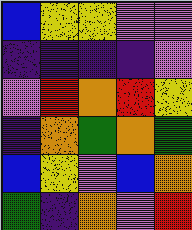[["blue", "yellow", "yellow", "violet", "violet"], ["indigo", "indigo", "indigo", "indigo", "violet"], ["violet", "red", "orange", "red", "yellow"], ["indigo", "orange", "green", "orange", "green"], ["blue", "yellow", "violet", "blue", "orange"], ["green", "indigo", "orange", "violet", "red"]]